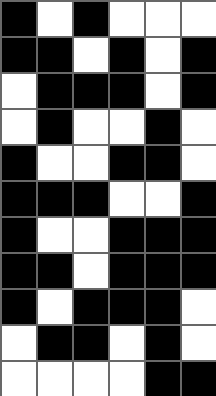[["black", "white", "black", "white", "white", "white"], ["black", "black", "white", "black", "white", "black"], ["white", "black", "black", "black", "white", "black"], ["white", "black", "white", "white", "black", "white"], ["black", "white", "white", "black", "black", "white"], ["black", "black", "black", "white", "white", "black"], ["black", "white", "white", "black", "black", "black"], ["black", "black", "white", "black", "black", "black"], ["black", "white", "black", "black", "black", "white"], ["white", "black", "black", "white", "black", "white"], ["white", "white", "white", "white", "black", "black"]]